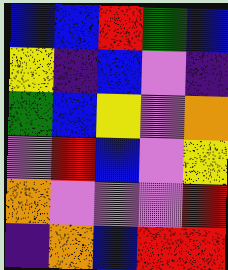[["blue", "blue", "red", "green", "blue"], ["yellow", "indigo", "blue", "violet", "indigo"], ["green", "blue", "yellow", "violet", "orange"], ["violet", "red", "blue", "violet", "yellow"], ["orange", "violet", "violet", "violet", "red"], ["indigo", "orange", "blue", "red", "red"]]